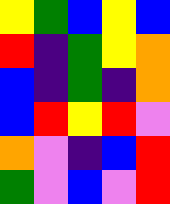[["yellow", "green", "blue", "yellow", "blue"], ["red", "indigo", "green", "yellow", "orange"], ["blue", "indigo", "green", "indigo", "orange"], ["blue", "red", "yellow", "red", "violet"], ["orange", "violet", "indigo", "blue", "red"], ["green", "violet", "blue", "violet", "red"]]